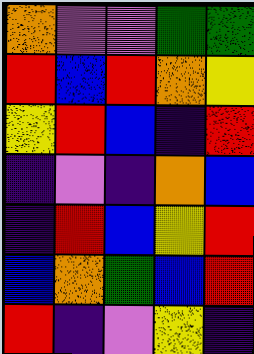[["orange", "violet", "violet", "green", "green"], ["red", "blue", "red", "orange", "yellow"], ["yellow", "red", "blue", "indigo", "red"], ["indigo", "violet", "indigo", "orange", "blue"], ["indigo", "red", "blue", "yellow", "red"], ["blue", "orange", "green", "blue", "red"], ["red", "indigo", "violet", "yellow", "indigo"]]